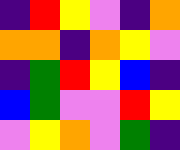[["indigo", "red", "yellow", "violet", "indigo", "orange"], ["orange", "orange", "indigo", "orange", "yellow", "violet"], ["indigo", "green", "red", "yellow", "blue", "indigo"], ["blue", "green", "violet", "violet", "red", "yellow"], ["violet", "yellow", "orange", "violet", "green", "indigo"]]